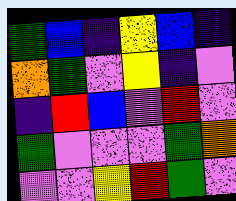[["green", "blue", "indigo", "yellow", "blue", "indigo"], ["orange", "green", "violet", "yellow", "indigo", "violet"], ["indigo", "red", "blue", "violet", "red", "violet"], ["green", "violet", "violet", "violet", "green", "orange"], ["violet", "violet", "yellow", "red", "green", "violet"]]